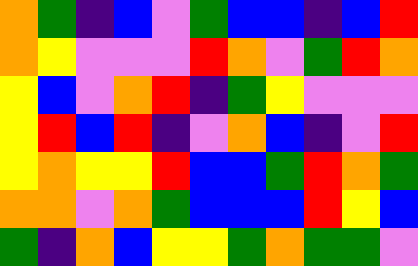[["orange", "green", "indigo", "blue", "violet", "green", "blue", "blue", "indigo", "blue", "red"], ["orange", "yellow", "violet", "violet", "violet", "red", "orange", "violet", "green", "red", "orange"], ["yellow", "blue", "violet", "orange", "red", "indigo", "green", "yellow", "violet", "violet", "violet"], ["yellow", "red", "blue", "red", "indigo", "violet", "orange", "blue", "indigo", "violet", "red"], ["yellow", "orange", "yellow", "yellow", "red", "blue", "blue", "green", "red", "orange", "green"], ["orange", "orange", "violet", "orange", "green", "blue", "blue", "blue", "red", "yellow", "blue"], ["green", "indigo", "orange", "blue", "yellow", "yellow", "green", "orange", "green", "green", "violet"]]